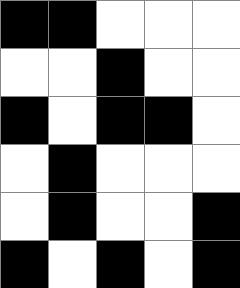[["black", "black", "white", "white", "white"], ["white", "white", "black", "white", "white"], ["black", "white", "black", "black", "white"], ["white", "black", "white", "white", "white"], ["white", "black", "white", "white", "black"], ["black", "white", "black", "white", "black"]]